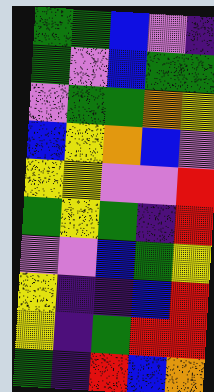[["green", "green", "blue", "violet", "indigo"], ["green", "violet", "blue", "green", "green"], ["violet", "green", "green", "orange", "yellow"], ["blue", "yellow", "orange", "blue", "violet"], ["yellow", "yellow", "violet", "violet", "red"], ["green", "yellow", "green", "indigo", "red"], ["violet", "violet", "blue", "green", "yellow"], ["yellow", "indigo", "indigo", "blue", "red"], ["yellow", "indigo", "green", "red", "red"], ["green", "indigo", "red", "blue", "orange"]]